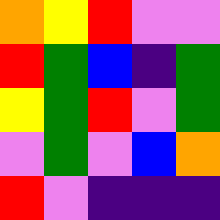[["orange", "yellow", "red", "violet", "violet"], ["red", "green", "blue", "indigo", "green"], ["yellow", "green", "red", "violet", "green"], ["violet", "green", "violet", "blue", "orange"], ["red", "violet", "indigo", "indigo", "indigo"]]